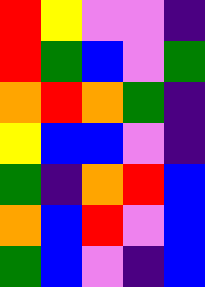[["red", "yellow", "violet", "violet", "indigo"], ["red", "green", "blue", "violet", "green"], ["orange", "red", "orange", "green", "indigo"], ["yellow", "blue", "blue", "violet", "indigo"], ["green", "indigo", "orange", "red", "blue"], ["orange", "blue", "red", "violet", "blue"], ["green", "blue", "violet", "indigo", "blue"]]